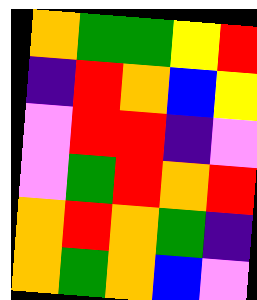[["orange", "green", "green", "yellow", "red"], ["indigo", "red", "orange", "blue", "yellow"], ["violet", "red", "red", "indigo", "violet"], ["violet", "green", "red", "orange", "red"], ["orange", "red", "orange", "green", "indigo"], ["orange", "green", "orange", "blue", "violet"]]